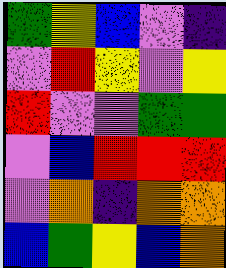[["green", "yellow", "blue", "violet", "indigo"], ["violet", "red", "yellow", "violet", "yellow"], ["red", "violet", "violet", "green", "green"], ["violet", "blue", "red", "red", "red"], ["violet", "orange", "indigo", "orange", "orange"], ["blue", "green", "yellow", "blue", "orange"]]